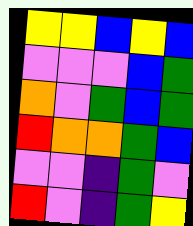[["yellow", "yellow", "blue", "yellow", "blue"], ["violet", "violet", "violet", "blue", "green"], ["orange", "violet", "green", "blue", "green"], ["red", "orange", "orange", "green", "blue"], ["violet", "violet", "indigo", "green", "violet"], ["red", "violet", "indigo", "green", "yellow"]]